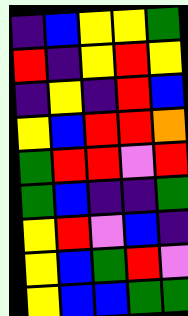[["indigo", "blue", "yellow", "yellow", "green"], ["red", "indigo", "yellow", "red", "yellow"], ["indigo", "yellow", "indigo", "red", "blue"], ["yellow", "blue", "red", "red", "orange"], ["green", "red", "red", "violet", "red"], ["green", "blue", "indigo", "indigo", "green"], ["yellow", "red", "violet", "blue", "indigo"], ["yellow", "blue", "green", "red", "violet"], ["yellow", "blue", "blue", "green", "green"]]